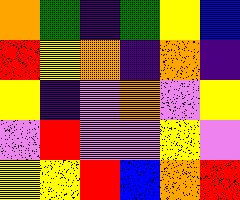[["orange", "green", "indigo", "green", "yellow", "blue"], ["red", "yellow", "orange", "indigo", "orange", "indigo"], ["yellow", "indigo", "violet", "orange", "violet", "yellow"], ["violet", "red", "violet", "violet", "yellow", "violet"], ["yellow", "yellow", "red", "blue", "orange", "red"]]